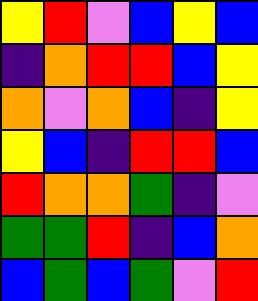[["yellow", "red", "violet", "blue", "yellow", "blue"], ["indigo", "orange", "red", "red", "blue", "yellow"], ["orange", "violet", "orange", "blue", "indigo", "yellow"], ["yellow", "blue", "indigo", "red", "red", "blue"], ["red", "orange", "orange", "green", "indigo", "violet"], ["green", "green", "red", "indigo", "blue", "orange"], ["blue", "green", "blue", "green", "violet", "red"]]